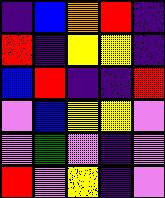[["indigo", "blue", "orange", "red", "indigo"], ["red", "indigo", "yellow", "yellow", "indigo"], ["blue", "red", "indigo", "indigo", "red"], ["violet", "blue", "yellow", "yellow", "violet"], ["violet", "green", "violet", "indigo", "violet"], ["red", "violet", "yellow", "indigo", "violet"]]